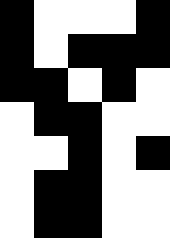[["black", "white", "white", "white", "black"], ["black", "white", "black", "black", "black"], ["black", "black", "white", "black", "white"], ["white", "black", "black", "white", "white"], ["white", "white", "black", "white", "black"], ["white", "black", "black", "white", "white"], ["white", "black", "black", "white", "white"]]